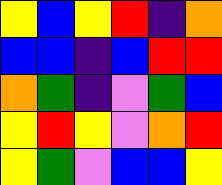[["yellow", "blue", "yellow", "red", "indigo", "orange"], ["blue", "blue", "indigo", "blue", "red", "red"], ["orange", "green", "indigo", "violet", "green", "blue"], ["yellow", "red", "yellow", "violet", "orange", "red"], ["yellow", "green", "violet", "blue", "blue", "yellow"]]